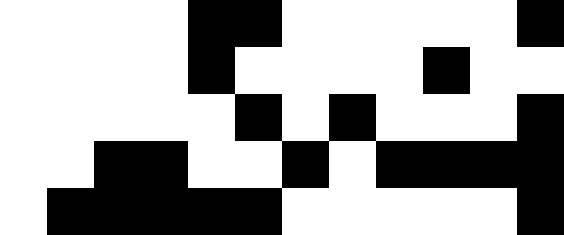[["white", "white", "white", "white", "black", "black", "white", "white", "white", "white", "white", "black"], ["white", "white", "white", "white", "black", "white", "white", "white", "white", "black", "white", "white"], ["white", "white", "white", "white", "white", "black", "white", "black", "white", "white", "white", "black"], ["white", "white", "black", "black", "white", "white", "black", "white", "black", "black", "black", "black"], ["white", "black", "black", "black", "black", "black", "white", "white", "white", "white", "white", "black"]]